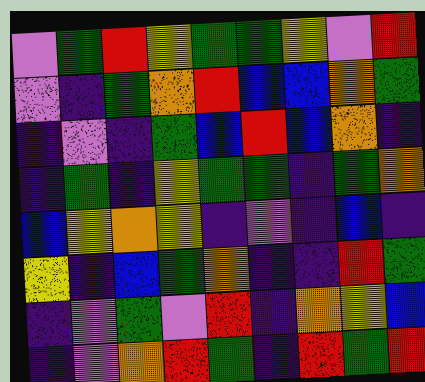[["violet", "green", "red", "yellow", "green", "green", "yellow", "violet", "red"], ["violet", "indigo", "green", "orange", "red", "blue", "blue", "orange", "green"], ["indigo", "violet", "indigo", "green", "blue", "red", "blue", "orange", "indigo"], ["indigo", "green", "indigo", "yellow", "green", "green", "indigo", "green", "orange"], ["blue", "yellow", "orange", "yellow", "indigo", "violet", "indigo", "blue", "indigo"], ["yellow", "indigo", "blue", "green", "orange", "indigo", "indigo", "red", "green"], ["indigo", "violet", "green", "violet", "red", "indigo", "orange", "yellow", "blue"], ["indigo", "violet", "orange", "red", "green", "indigo", "red", "green", "red"]]